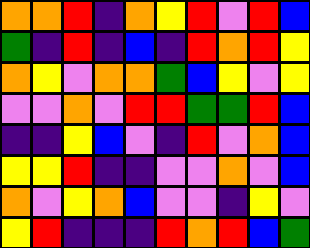[["orange", "orange", "red", "indigo", "orange", "yellow", "red", "violet", "red", "blue"], ["green", "indigo", "red", "indigo", "blue", "indigo", "red", "orange", "red", "yellow"], ["orange", "yellow", "violet", "orange", "orange", "green", "blue", "yellow", "violet", "yellow"], ["violet", "violet", "orange", "violet", "red", "red", "green", "green", "red", "blue"], ["indigo", "indigo", "yellow", "blue", "violet", "indigo", "red", "violet", "orange", "blue"], ["yellow", "yellow", "red", "indigo", "indigo", "violet", "violet", "orange", "violet", "blue"], ["orange", "violet", "yellow", "orange", "blue", "violet", "violet", "indigo", "yellow", "violet"], ["yellow", "red", "indigo", "indigo", "indigo", "red", "orange", "red", "blue", "green"]]